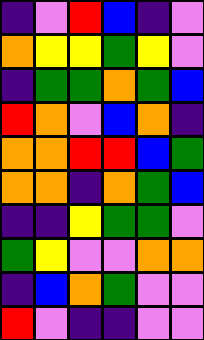[["indigo", "violet", "red", "blue", "indigo", "violet"], ["orange", "yellow", "yellow", "green", "yellow", "violet"], ["indigo", "green", "green", "orange", "green", "blue"], ["red", "orange", "violet", "blue", "orange", "indigo"], ["orange", "orange", "red", "red", "blue", "green"], ["orange", "orange", "indigo", "orange", "green", "blue"], ["indigo", "indigo", "yellow", "green", "green", "violet"], ["green", "yellow", "violet", "violet", "orange", "orange"], ["indigo", "blue", "orange", "green", "violet", "violet"], ["red", "violet", "indigo", "indigo", "violet", "violet"]]